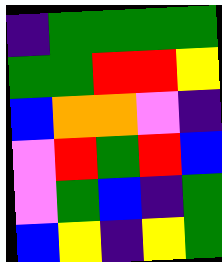[["indigo", "green", "green", "green", "green"], ["green", "green", "red", "red", "yellow"], ["blue", "orange", "orange", "violet", "indigo"], ["violet", "red", "green", "red", "blue"], ["violet", "green", "blue", "indigo", "green"], ["blue", "yellow", "indigo", "yellow", "green"]]